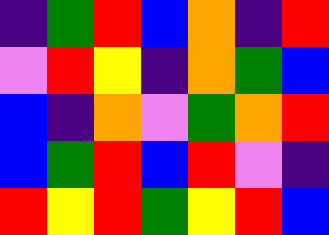[["indigo", "green", "red", "blue", "orange", "indigo", "red"], ["violet", "red", "yellow", "indigo", "orange", "green", "blue"], ["blue", "indigo", "orange", "violet", "green", "orange", "red"], ["blue", "green", "red", "blue", "red", "violet", "indigo"], ["red", "yellow", "red", "green", "yellow", "red", "blue"]]